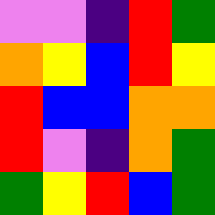[["violet", "violet", "indigo", "red", "green"], ["orange", "yellow", "blue", "red", "yellow"], ["red", "blue", "blue", "orange", "orange"], ["red", "violet", "indigo", "orange", "green"], ["green", "yellow", "red", "blue", "green"]]